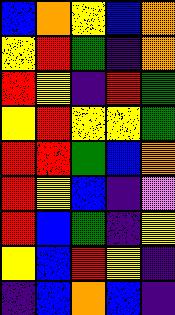[["blue", "orange", "yellow", "blue", "orange"], ["yellow", "red", "green", "indigo", "orange"], ["red", "yellow", "indigo", "red", "green"], ["yellow", "red", "yellow", "yellow", "green"], ["red", "red", "green", "blue", "orange"], ["red", "yellow", "blue", "indigo", "violet"], ["red", "blue", "green", "indigo", "yellow"], ["yellow", "blue", "red", "yellow", "indigo"], ["indigo", "blue", "orange", "blue", "indigo"]]